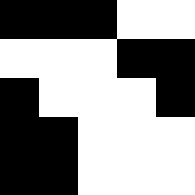[["black", "black", "black", "white", "white"], ["white", "white", "white", "black", "black"], ["black", "white", "white", "white", "black"], ["black", "black", "white", "white", "white"], ["black", "black", "white", "white", "white"]]